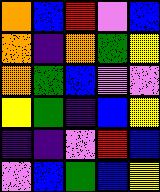[["orange", "blue", "red", "violet", "blue"], ["orange", "indigo", "orange", "green", "yellow"], ["orange", "green", "blue", "violet", "violet"], ["yellow", "green", "indigo", "blue", "yellow"], ["indigo", "indigo", "violet", "red", "blue"], ["violet", "blue", "green", "blue", "yellow"]]